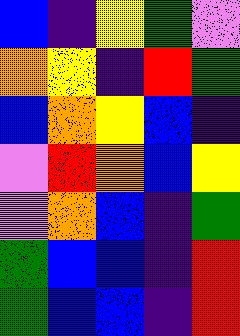[["blue", "indigo", "yellow", "green", "violet"], ["orange", "yellow", "indigo", "red", "green"], ["blue", "orange", "yellow", "blue", "indigo"], ["violet", "red", "orange", "blue", "yellow"], ["violet", "orange", "blue", "indigo", "green"], ["green", "blue", "blue", "indigo", "red"], ["green", "blue", "blue", "indigo", "red"]]